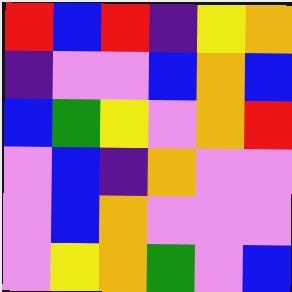[["red", "blue", "red", "indigo", "yellow", "orange"], ["indigo", "violet", "violet", "blue", "orange", "blue"], ["blue", "green", "yellow", "violet", "orange", "red"], ["violet", "blue", "indigo", "orange", "violet", "violet"], ["violet", "blue", "orange", "violet", "violet", "violet"], ["violet", "yellow", "orange", "green", "violet", "blue"]]